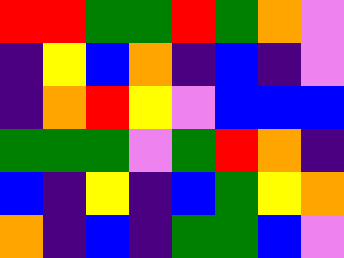[["red", "red", "green", "green", "red", "green", "orange", "violet"], ["indigo", "yellow", "blue", "orange", "indigo", "blue", "indigo", "violet"], ["indigo", "orange", "red", "yellow", "violet", "blue", "blue", "blue"], ["green", "green", "green", "violet", "green", "red", "orange", "indigo"], ["blue", "indigo", "yellow", "indigo", "blue", "green", "yellow", "orange"], ["orange", "indigo", "blue", "indigo", "green", "green", "blue", "violet"]]